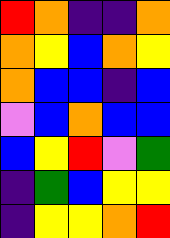[["red", "orange", "indigo", "indigo", "orange"], ["orange", "yellow", "blue", "orange", "yellow"], ["orange", "blue", "blue", "indigo", "blue"], ["violet", "blue", "orange", "blue", "blue"], ["blue", "yellow", "red", "violet", "green"], ["indigo", "green", "blue", "yellow", "yellow"], ["indigo", "yellow", "yellow", "orange", "red"]]